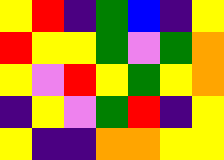[["yellow", "red", "indigo", "green", "blue", "indigo", "yellow"], ["red", "yellow", "yellow", "green", "violet", "green", "orange"], ["yellow", "violet", "red", "yellow", "green", "yellow", "orange"], ["indigo", "yellow", "violet", "green", "red", "indigo", "yellow"], ["yellow", "indigo", "indigo", "orange", "orange", "yellow", "yellow"]]